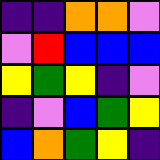[["indigo", "indigo", "orange", "orange", "violet"], ["violet", "red", "blue", "blue", "blue"], ["yellow", "green", "yellow", "indigo", "violet"], ["indigo", "violet", "blue", "green", "yellow"], ["blue", "orange", "green", "yellow", "indigo"]]